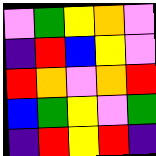[["violet", "green", "yellow", "orange", "violet"], ["indigo", "red", "blue", "yellow", "violet"], ["red", "orange", "violet", "orange", "red"], ["blue", "green", "yellow", "violet", "green"], ["indigo", "red", "yellow", "red", "indigo"]]